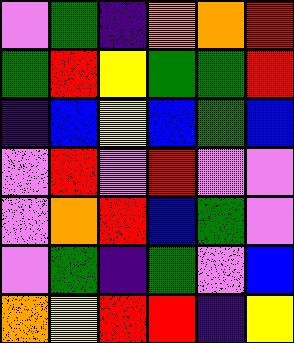[["violet", "green", "indigo", "orange", "orange", "red"], ["green", "red", "yellow", "green", "green", "red"], ["indigo", "blue", "yellow", "blue", "green", "blue"], ["violet", "red", "violet", "red", "violet", "violet"], ["violet", "orange", "red", "blue", "green", "violet"], ["violet", "green", "indigo", "green", "violet", "blue"], ["orange", "yellow", "red", "red", "indigo", "yellow"]]